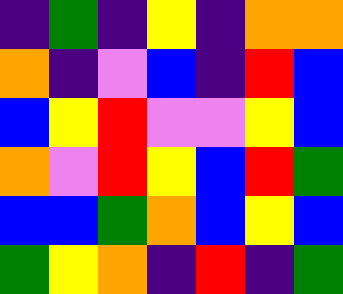[["indigo", "green", "indigo", "yellow", "indigo", "orange", "orange"], ["orange", "indigo", "violet", "blue", "indigo", "red", "blue"], ["blue", "yellow", "red", "violet", "violet", "yellow", "blue"], ["orange", "violet", "red", "yellow", "blue", "red", "green"], ["blue", "blue", "green", "orange", "blue", "yellow", "blue"], ["green", "yellow", "orange", "indigo", "red", "indigo", "green"]]